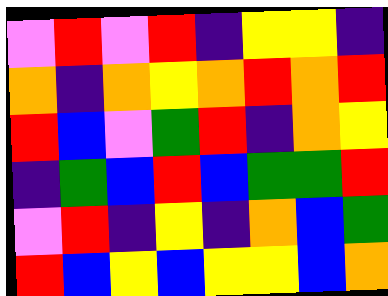[["violet", "red", "violet", "red", "indigo", "yellow", "yellow", "indigo"], ["orange", "indigo", "orange", "yellow", "orange", "red", "orange", "red"], ["red", "blue", "violet", "green", "red", "indigo", "orange", "yellow"], ["indigo", "green", "blue", "red", "blue", "green", "green", "red"], ["violet", "red", "indigo", "yellow", "indigo", "orange", "blue", "green"], ["red", "blue", "yellow", "blue", "yellow", "yellow", "blue", "orange"]]